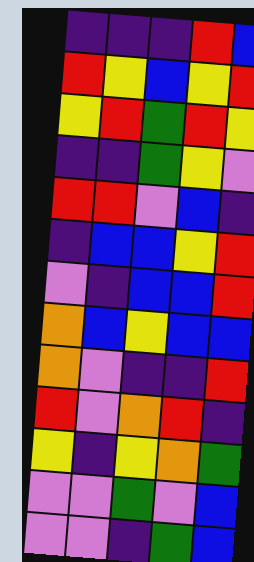[["indigo", "indigo", "indigo", "red", "blue"], ["red", "yellow", "blue", "yellow", "red"], ["yellow", "red", "green", "red", "yellow"], ["indigo", "indigo", "green", "yellow", "violet"], ["red", "red", "violet", "blue", "indigo"], ["indigo", "blue", "blue", "yellow", "red"], ["violet", "indigo", "blue", "blue", "red"], ["orange", "blue", "yellow", "blue", "blue"], ["orange", "violet", "indigo", "indigo", "red"], ["red", "violet", "orange", "red", "indigo"], ["yellow", "indigo", "yellow", "orange", "green"], ["violet", "violet", "green", "violet", "blue"], ["violet", "violet", "indigo", "green", "blue"]]